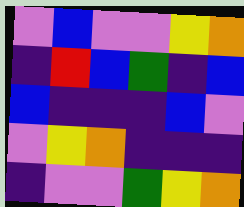[["violet", "blue", "violet", "violet", "yellow", "orange"], ["indigo", "red", "blue", "green", "indigo", "blue"], ["blue", "indigo", "indigo", "indigo", "blue", "violet"], ["violet", "yellow", "orange", "indigo", "indigo", "indigo"], ["indigo", "violet", "violet", "green", "yellow", "orange"]]